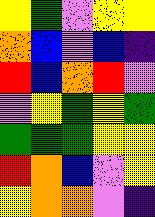[["yellow", "green", "violet", "yellow", "yellow"], ["orange", "blue", "violet", "blue", "indigo"], ["red", "blue", "orange", "red", "violet"], ["violet", "yellow", "green", "yellow", "green"], ["green", "green", "green", "yellow", "yellow"], ["red", "orange", "blue", "violet", "yellow"], ["yellow", "orange", "orange", "violet", "indigo"]]